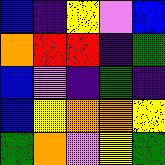[["blue", "indigo", "yellow", "violet", "blue"], ["orange", "red", "red", "indigo", "green"], ["blue", "violet", "indigo", "green", "indigo"], ["blue", "yellow", "orange", "orange", "yellow"], ["green", "orange", "violet", "yellow", "green"]]